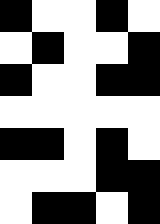[["black", "white", "white", "black", "white"], ["white", "black", "white", "white", "black"], ["black", "white", "white", "black", "black"], ["white", "white", "white", "white", "white"], ["black", "black", "white", "black", "white"], ["white", "white", "white", "black", "black"], ["white", "black", "black", "white", "black"]]